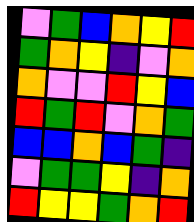[["violet", "green", "blue", "orange", "yellow", "red"], ["green", "orange", "yellow", "indigo", "violet", "orange"], ["orange", "violet", "violet", "red", "yellow", "blue"], ["red", "green", "red", "violet", "orange", "green"], ["blue", "blue", "orange", "blue", "green", "indigo"], ["violet", "green", "green", "yellow", "indigo", "orange"], ["red", "yellow", "yellow", "green", "orange", "red"]]